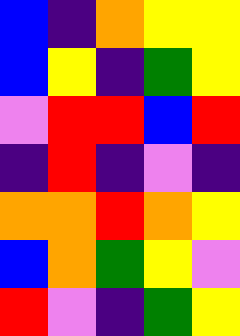[["blue", "indigo", "orange", "yellow", "yellow"], ["blue", "yellow", "indigo", "green", "yellow"], ["violet", "red", "red", "blue", "red"], ["indigo", "red", "indigo", "violet", "indigo"], ["orange", "orange", "red", "orange", "yellow"], ["blue", "orange", "green", "yellow", "violet"], ["red", "violet", "indigo", "green", "yellow"]]